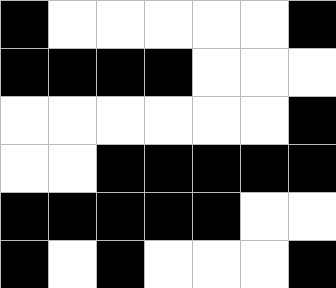[["black", "white", "white", "white", "white", "white", "black"], ["black", "black", "black", "black", "white", "white", "white"], ["white", "white", "white", "white", "white", "white", "black"], ["white", "white", "black", "black", "black", "black", "black"], ["black", "black", "black", "black", "black", "white", "white"], ["black", "white", "black", "white", "white", "white", "black"]]